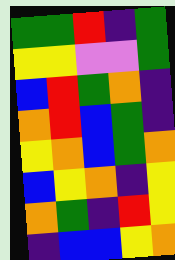[["green", "green", "red", "indigo", "green"], ["yellow", "yellow", "violet", "violet", "green"], ["blue", "red", "green", "orange", "indigo"], ["orange", "red", "blue", "green", "indigo"], ["yellow", "orange", "blue", "green", "orange"], ["blue", "yellow", "orange", "indigo", "yellow"], ["orange", "green", "indigo", "red", "yellow"], ["indigo", "blue", "blue", "yellow", "orange"]]